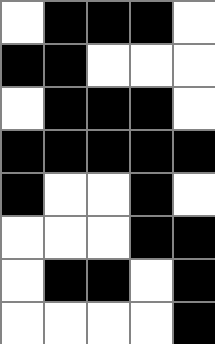[["white", "black", "black", "black", "white"], ["black", "black", "white", "white", "white"], ["white", "black", "black", "black", "white"], ["black", "black", "black", "black", "black"], ["black", "white", "white", "black", "white"], ["white", "white", "white", "black", "black"], ["white", "black", "black", "white", "black"], ["white", "white", "white", "white", "black"]]